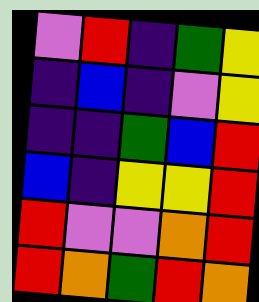[["violet", "red", "indigo", "green", "yellow"], ["indigo", "blue", "indigo", "violet", "yellow"], ["indigo", "indigo", "green", "blue", "red"], ["blue", "indigo", "yellow", "yellow", "red"], ["red", "violet", "violet", "orange", "red"], ["red", "orange", "green", "red", "orange"]]